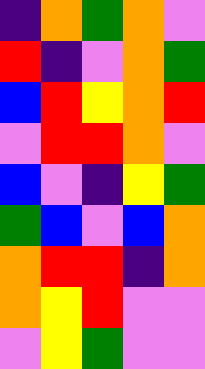[["indigo", "orange", "green", "orange", "violet"], ["red", "indigo", "violet", "orange", "green"], ["blue", "red", "yellow", "orange", "red"], ["violet", "red", "red", "orange", "violet"], ["blue", "violet", "indigo", "yellow", "green"], ["green", "blue", "violet", "blue", "orange"], ["orange", "red", "red", "indigo", "orange"], ["orange", "yellow", "red", "violet", "violet"], ["violet", "yellow", "green", "violet", "violet"]]